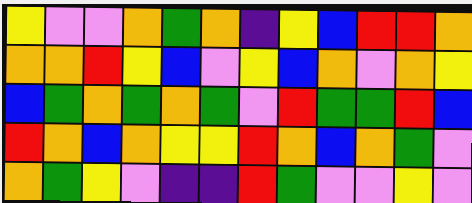[["yellow", "violet", "violet", "orange", "green", "orange", "indigo", "yellow", "blue", "red", "red", "orange"], ["orange", "orange", "red", "yellow", "blue", "violet", "yellow", "blue", "orange", "violet", "orange", "yellow"], ["blue", "green", "orange", "green", "orange", "green", "violet", "red", "green", "green", "red", "blue"], ["red", "orange", "blue", "orange", "yellow", "yellow", "red", "orange", "blue", "orange", "green", "violet"], ["orange", "green", "yellow", "violet", "indigo", "indigo", "red", "green", "violet", "violet", "yellow", "violet"]]